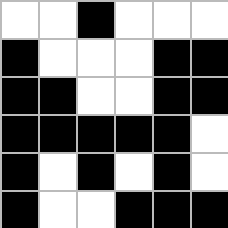[["white", "white", "black", "white", "white", "white"], ["black", "white", "white", "white", "black", "black"], ["black", "black", "white", "white", "black", "black"], ["black", "black", "black", "black", "black", "white"], ["black", "white", "black", "white", "black", "white"], ["black", "white", "white", "black", "black", "black"]]